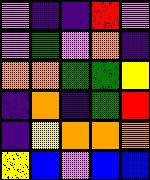[["violet", "indigo", "indigo", "red", "violet"], ["violet", "green", "violet", "orange", "indigo"], ["orange", "orange", "green", "green", "yellow"], ["indigo", "orange", "indigo", "green", "red"], ["indigo", "yellow", "orange", "orange", "orange"], ["yellow", "blue", "violet", "blue", "blue"]]